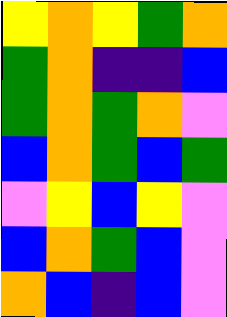[["yellow", "orange", "yellow", "green", "orange"], ["green", "orange", "indigo", "indigo", "blue"], ["green", "orange", "green", "orange", "violet"], ["blue", "orange", "green", "blue", "green"], ["violet", "yellow", "blue", "yellow", "violet"], ["blue", "orange", "green", "blue", "violet"], ["orange", "blue", "indigo", "blue", "violet"]]